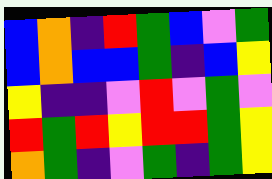[["blue", "orange", "indigo", "red", "green", "blue", "violet", "green"], ["blue", "orange", "blue", "blue", "green", "indigo", "blue", "yellow"], ["yellow", "indigo", "indigo", "violet", "red", "violet", "green", "violet"], ["red", "green", "red", "yellow", "red", "red", "green", "yellow"], ["orange", "green", "indigo", "violet", "green", "indigo", "green", "yellow"]]